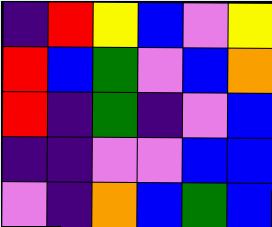[["indigo", "red", "yellow", "blue", "violet", "yellow"], ["red", "blue", "green", "violet", "blue", "orange"], ["red", "indigo", "green", "indigo", "violet", "blue"], ["indigo", "indigo", "violet", "violet", "blue", "blue"], ["violet", "indigo", "orange", "blue", "green", "blue"]]